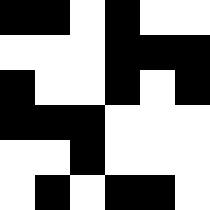[["black", "black", "white", "black", "white", "white"], ["white", "white", "white", "black", "black", "black"], ["black", "white", "white", "black", "white", "black"], ["black", "black", "black", "white", "white", "white"], ["white", "white", "black", "white", "white", "white"], ["white", "black", "white", "black", "black", "white"]]